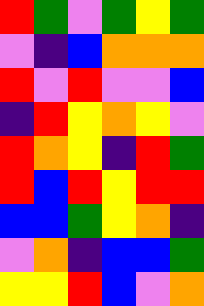[["red", "green", "violet", "green", "yellow", "green"], ["violet", "indigo", "blue", "orange", "orange", "orange"], ["red", "violet", "red", "violet", "violet", "blue"], ["indigo", "red", "yellow", "orange", "yellow", "violet"], ["red", "orange", "yellow", "indigo", "red", "green"], ["red", "blue", "red", "yellow", "red", "red"], ["blue", "blue", "green", "yellow", "orange", "indigo"], ["violet", "orange", "indigo", "blue", "blue", "green"], ["yellow", "yellow", "red", "blue", "violet", "orange"]]